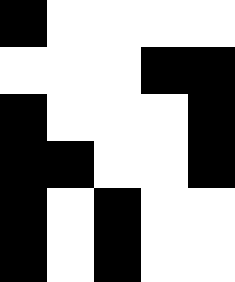[["black", "white", "white", "white", "white"], ["white", "white", "white", "black", "black"], ["black", "white", "white", "white", "black"], ["black", "black", "white", "white", "black"], ["black", "white", "black", "white", "white"], ["black", "white", "black", "white", "white"]]